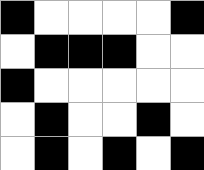[["black", "white", "white", "white", "white", "black"], ["white", "black", "black", "black", "white", "white"], ["black", "white", "white", "white", "white", "white"], ["white", "black", "white", "white", "black", "white"], ["white", "black", "white", "black", "white", "black"]]